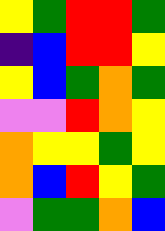[["yellow", "green", "red", "red", "green"], ["indigo", "blue", "red", "red", "yellow"], ["yellow", "blue", "green", "orange", "green"], ["violet", "violet", "red", "orange", "yellow"], ["orange", "yellow", "yellow", "green", "yellow"], ["orange", "blue", "red", "yellow", "green"], ["violet", "green", "green", "orange", "blue"]]